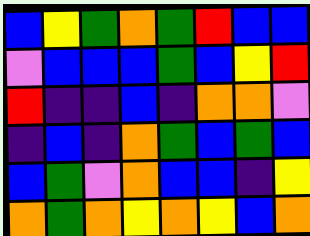[["blue", "yellow", "green", "orange", "green", "red", "blue", "blue"], ["violet", "blue", "blue", "blue", "green", "blue", "yellow", "red"], ["red", "indigo", "indigo", "blue", "indigo", "orange", "orange", "violet"], ["indigo", "blue", "indigo", "orange", "green", "blue", "green", "blue"], ["blue", "green", "violet", "orange", "blue", "blue", "indigo", "yellow"], ["orange", "green", "orange", "yellow", "orange", "yellow", "blue", "orange"]]